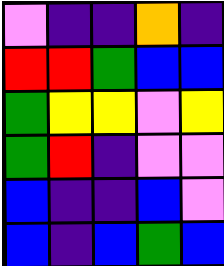[["violet", "indigo", "indigo", "orange", "indigo"], ["red", "red", "green", "blue", "blue"], ["green", "yellow", "yellow", "violet", "yellow"], ["green", "red", "indigo", "violet", "violet"], ["blue", "indigo", "indigo", "blue", "violet"], ["blue", "indigo", "blue", "green", "blue"]]